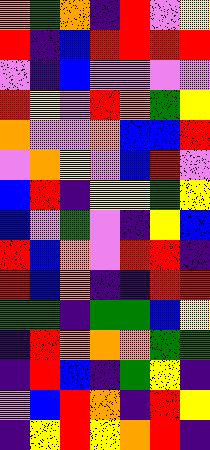[["orange", "green", "orange", "indigo", "red", "violet", "yellow"], ["red", "indigo", "blue", "red", "red", "red", "red"], ["violet", "indigo", "blue", "violet", "violet", "violet", "violet"], ["red", "yellow", "violet", "red", "orange", "green", "yellow"], ["orange", "violet", "violet", "orange", "blue", "blue", "red"], ["violet", "orange", "yellow", "violet", "blue", "red", "violet"], ["blue", "red", "indigo", "yellow", "yellow", "green", "yellow"], ["blue", "violet", "green", "violet", "indigo", "yellow", "blue"], ["red", "blue", "orange", "violet", "red", "red", "indigo"], ["red", "blue", "orange", "indigo", "indigo", "red", "red"], ["green", "green", "indigo", "green", "green", "blue", "yellow"], ["indigo", "red", "orange", "orange", "orange", "green", "green"], ["indigo", "red", "blue", "indigo", "green", "yellow", "indigo"], ["violet", "blue", "red", "orange", "indigo", "red", "yellow"], ["indigo", "yellow", "red", "yellow", "orange", "red", "indigo"]]